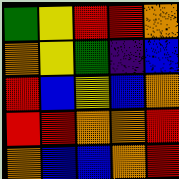[["green", "yellow", "red", "red", "orange"], ["orange", "yellow", "green", "indigo", "blue"], ["red", "blue", "yellow", "blue", "orange"], ["red", "red", "orange", "orange", "red"], ["orange", "blue", "blue", "orange", "red"]]